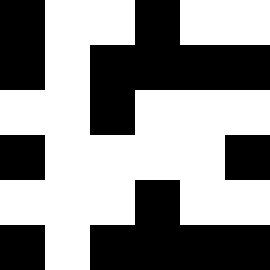[["black", "white", "white", "black", "white", "white"], ["black", "white", "black", "black", "black", "black"], ["white", "white", "black", "white", "white", "white"], ["black", "white", "white", "white", "white", "black"], ["white", "white", "white", "black", "white", "white"], ["black", "white", "black", "black", "black", "black"]]